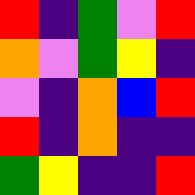[["red", "indigo", "green", "violet", "red"], ["orange", "violet", "green", "yellow", "indigo"], ["violet", "indigo", "orange", "blue", "red"], ["red", "indigo", "orange", "indigo", "indigo"], ["green", "yellow", "indigo", "indigo", "red"]]